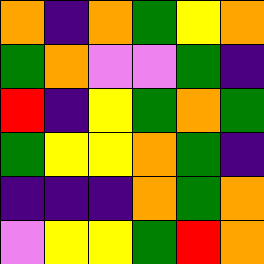[["orange", "indigo", "orange", "green", "yellow", "orange"], ["green", "orange", "violet", "violet", "green", "indigo"], ["red", "indigo", "yellow", "green", "orange", "green"], ["green", "yellow", "yellow", "orange", "green", "indigo"], ["indigo", "indigo", "indigo", "orange", "green", "orange"], ["violet", "yellow", "yellow", "green", "red", "orange"]]